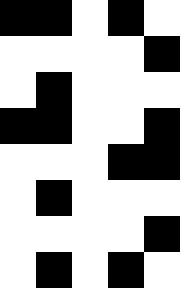[["black", "black", "white", "black", "white"], ["white", "white", "white", "white", "black"], ["white", "black", "white", "white", "white"], ["black", "black", "white", "white", "black"], ["white", "white", "white", "black", "black"], ["white", "black", "white", "white", "white"], ["white", "white", "white", "white", "black"], ["white", "black", "white", "black", "white"]]